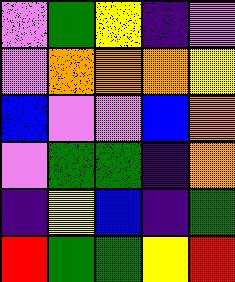[["violet", "green", "yellow", "indigo", "violet"], ["violet", "orange", "orange", "orange", "yellow"], ["blue", "violet", "violet", "blue", "orange"], ["violet", "green", "green", "indigo", "orange"], ["indigo", "yellow", "blue", "indigo", "green"], ["red", "green", "green", "yellow", "red"]]